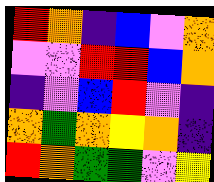[["red", "orange", "indigo", "blue", "violet", "orange"], ["violet", "violet", "red", "red", "blue", "orange"], ["indigo", "violet", "blue", "red", "violet", "indigo"], ["orange", "green", "orange", "yellow", "orange", "indigo"], ["red", "orange", "green", "green", "violet", "yellow"]]